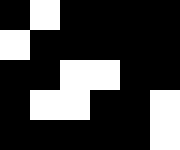[["black", "white", "black", "black", "black", "black"], ["white", "black", "black", "black", "black", "black"], ["black", "black", "white", "white", "black", "black"], ["black", "white", "white", "black", "black", "white"], ["black", "black", "black", "black", "black", "white"]]